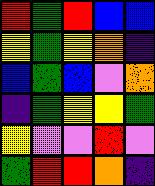[["red", "green", "red", "blue", "blue"], ["yellow", "green", "yellow", "orange", "indigo"], ["blue", "green", "blue", "violet", "orange"], ["indigo", "green", "yellow", "yellow", "green"], ["yellow", "violet", "violet", "red", "violet"], ["green", "red", "red", "orange", "indigo"]]